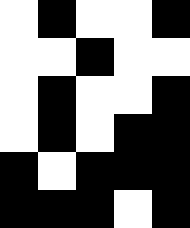[["white", "black", "white", "white", "black"], ["white", "white", "black", "white", "white"], ["white", "black", "white", "white", "black"], ["white", "black", "white", "black", "black"], ["black", "white", "black", "black", "black"], ["black", "black", "black", "white", "black"]]